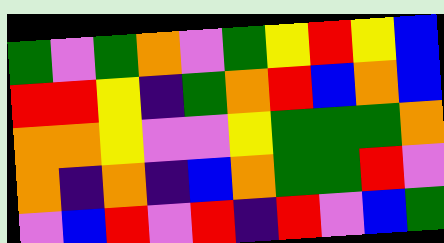[["green", "violet", "green", "orange", "violet", "green", "yellow", "red", "yellow", "blue"], ["red", "red", "yellow", "indigo", "green", "orange", "red", "blue", "orange", "blue"], ["orange", "orange", "yellow", "violet", "violet", "yellow", "green", "green", "green", "orange"], ["orange", "indigo", "orange", "indigo", "blue", "orange", "green", "green", "red", "violet"], ["violet", "blue", "red", "violet", "red", "indigo", "red", "violet", "blue", "green"]]